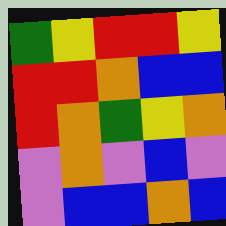[["green", "yellow", "red", "red", "yellow"], ["red", "red", "orange", "blue", "blue"], ["red", "orange", "green", "yellow", "orange"], ["violet", "orange", "violet", "blue", "violet"], ["violet", "blue", "blue", "orange", "blue"]]